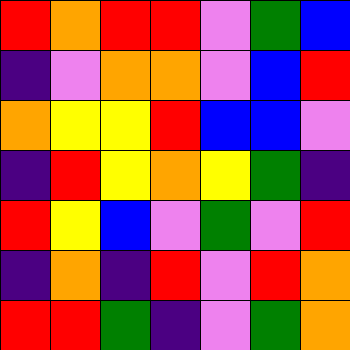[["red", "orange", "red", "red", "violet", "green", "blue"], ["indigo", "violet", "orange", "orange", "violet", "blue", "red"], ["orange", "yellow", "yellow", "red", "blue", "blue", "violet"], ["indigo", "red", "yellow", "orange", "yellow", "green", "indigo"], ["red", "yellow", "blue", "violet", "green", "violet", "red"], ["indigo", "orange", "indigo", "red", "violet", "red", "orange"], ["red", "red", "green", "indigo", "violet", "green", "orange"]]